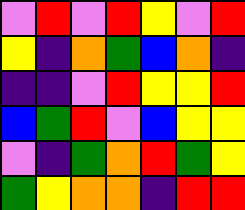[["violet", "red", "violet", "red", "yellow", "violet", "red"], ["yellow", "indigo", "orange", "green", "blue", "orange", "indigo"], ["indigo", "indigo", "violet", "red", "yellow", "yellow", "red"], ["blue", "green", "red", "violet", "blue", "yellow", "yellow"], ["violet", "indigo", "green", "orange", "red", "green", "yellow"], ["green", "yellow", "orange", "orange", "indigo", "red", "red"]]